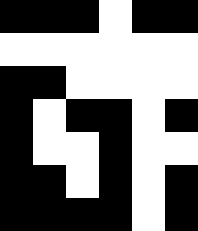[["black", "black", "black", "white", "black", "black"], ["white", "white", "white", "white", "white", "white"], ["black", "black", "white", "white", "white", "white"], ["black", "white", "black", "black", "white", "black"], ["black", "white", "white", "black", "white", "white"], ["black", "black", "white", "black", "white", "black"], ["black", "black", "black", "black", "white", "black"]]